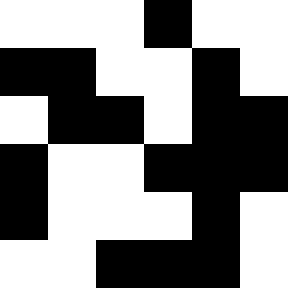[["white", "white", "white", "black", "white", "white"], ["black", "black", "white", "white", "black", "white"], ["white", "black", "black", "white", "black", "black"], ["black", "white", "white", "black", "black", "black"], ["black", "white", "white", "white", "black", "white"], ["white", "white", "black", "black", "black", "white"]]